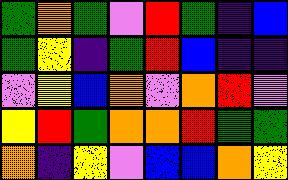[["green", "orange", "green", "violet", "red", "green", "indigo", "blue"], ["green", "yellow", "indigo", "green", "red", "blue", "indigo", "indigo"], ["violet", "yellow", "blue", "orange", "violet", "orange", "red", "violet"], ["yellow", "red", "green", "orange", "orange", "red", "green", "green"], ["orange", "indigo", "yellow", "violet", "blue", "blue", "orange", "yellow"]]